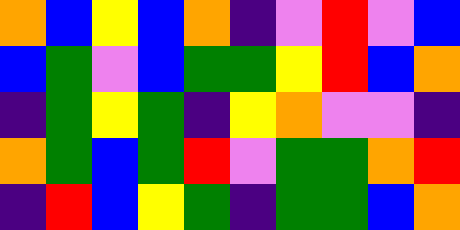[["orange", "blue", "yellow", "blue", "orange", "indigo", "violet", "red", "violet", "blue"], ["blue", "green", "violet", "blue", "green", "green", "yellow", "red", "blue", "orange"], ["indigo", "green", "yellow", "green", "indigo", "yellow", "orange", "violet", "violet", "indigo"], ["orange", "green", "blue", "green", "red", "violet", "green", "green", "orange", "red"], ["indigo", "red", "blue", "yellow", "green", "indigo", "green", "green", "blue", "orange"]]